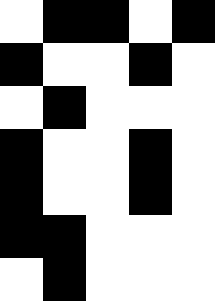[["white", "black", "black", "white", "black"], ["black", "white", "white", "black", "white"], ["white", "black", "white", "white", "white"], ["black", "white", "white", "black", "white"], ["black", "white", "white", "black", "white"], ["black", "black", "white", "white", "white"], ["white", "black", "white", "white", "white"]]